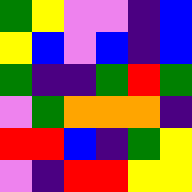[["green", "yellow", "violet", "violet", "indigo", "blue"], ["yellow", "blue", "violet", "blue", "indigo", "blue"], ["green", "indigo", "indigo", "green", "red", "green"], ["violet", "green", "orange", "orange", "orange", "indigo"], ["red", "red", "blue", "indigo", "green", "yellow"], ["violet", "indigo", "red", "red", "yellow", "yellow"]]